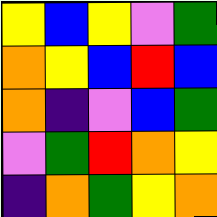[["yellow", "blue", "yellow", "violet", "green"], ["orange", "yellow", "blue", "red", "blue"], ["orange", "indigo", "violet", "blue", "green"], ["violet", "green", "red", "orange", "yellow"], ["indigo", "orange", "green", "yellow", "orange"]]